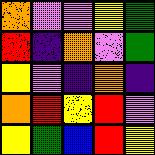[["orange", "violet", "violet", "yellow", "green"], ["red", "indigo", "orange", "violet", "green"], ["yellow", "violet", "indigo", "orange", "indigo"], ["orange", "red", "yellow", "red", "violet"], ["yellow", "green", "blue", "red", "yellow"]]